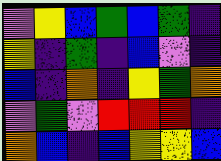[["violet", "yellow", "blue", "green", "blue", "green", "indigo"], ["yellow", "indigo", "green", "indigo", "blue", "violet", "indigo"], ["blue", "indigo", "orange", "indigo", "yellow", "green", "orange"], ["violet", "green", "violet", "red", "red", "red", "indigo"], ["orange", "blue", "indigo", "blue", "yellow", "yellow", "blue"]]